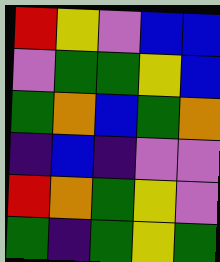[["red", "yellow", "violet", "blue", "blue"], ["violet", "green", "green", "yellow", "blue"], ["green", "orange", "blue", "green", "orange"], ["indigo", "blue", "indigo", "violet", "violet"], ["red", "orange", "green", "yellow", "violet"], ["green", "indigo", "green", "yellow", "green"]]